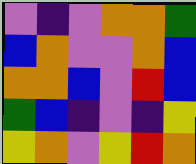[["violet", "indigo", "violet", "orange", "orange", "green"], ["blue", "orange", "violet", "violet", "orange", "blue"], ["orange", "orange", "blue", "violet", "red", "blue"], ["green", "blue", "indigo", "violet", "indigo", "yellow"], ["yellow", "orange", "violet", "yellow", "red", "orange"]]